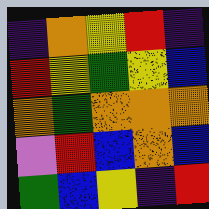[["indigo", "orange", "yellow", "red", "indigo"], ["red", "yellow", "green", "yellow", "blue"], ["orange", "green", "orange", "orange", "orange"], ["violet", "red", "blue", "orange", "blue"], ["green", "blue", "yellow", "indigo", "red"]]